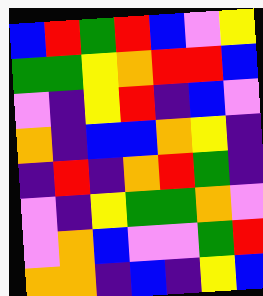[["blue", "red", "green", "red", "blue", "violet", "yellow"], ["green", "green", "yellow", "orange", "red", "red", "blue"], ["violet", "indigo", "yellow", "red", "indigo", "blue", "violet"], ["orange", "indigo", "blue", "blue", "orange", "yellow", "indigo"], ["indigo", "red", "indigo", "orange", "red", "green", "indigo"], ["violet", "indigo", "yellow", "green", "green", "orange", "violet"], ["violet", "orange", "blue", "violet", "violet", "green", "red"], ["orange", "orange", "indigo", "blue", "indigo", "yellow", "blue"]]